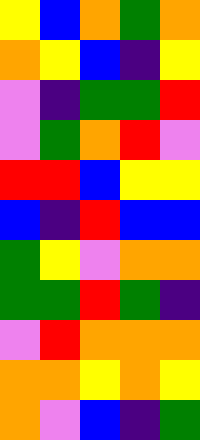[["yellow", "blue", "orange", "green", "orange"], ["orange", "yellow", "blue", "indigo", "yellow"], ["violet", "indigo", "green", "green", "red"], ["violet", "green", "orange", "red", "violet"], ["red", "red", "blue", "yellow", "yellow"], ["blue", "indigo", "red", "blue", "blue"], ["green", "yellow", "violet", "orange", "orange"], ["green", "green", "red", "green", "indigo"], ["violet", "red", "orange", "orange", "orange"], ["orange", "orange", "yellow", "orange", "yellow"], ["orange", "violet", "blue", "indigo", "green"]]